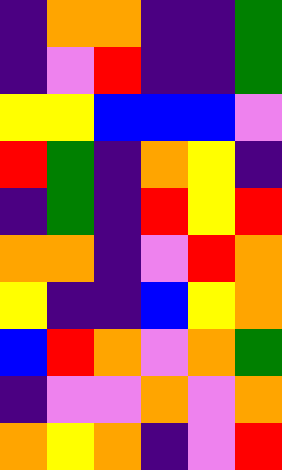[["indigo", "orange", "orange", "indigo", "indigo", "green"], ["indigo", "violet", "red", "indigo", "indigo", "green"], ["yellow", "yellow", "blue", "blue", "blue", "violet"], ["red", "green", "indigo", "orange", "yellow", "indigo"], ["indigo", "green", "indigo", "red", "yellow", "red"], ["orange", "orange", "indigo", "violet", "red", "orange"], ["yellow", "indigo", "indigo", "blue", "yellow", "orange"], ["blue", "red", "orange", "violet", "orange", "green"], ["indigo", "violet", "violet", "orange", "violet", "orange"], ["orange", "yellow", "orange", "indigo", "violet", "red"]]